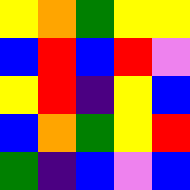[["yellow", "orange", "green", "yellow", "yellow"], ["blue", "red", "blue", "red", "violet"], ["yellow", "red", "indigo", "yellow", "blue"], ["blue", "orange", "green", "yellow", "red"], ["green", "indigo", "blue", "violet", "blue"]]